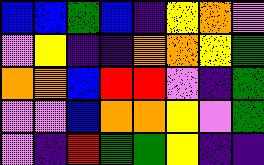[["blue", "blue", "green", "blue", "indigo", "yellow", "orange", "violet"], ["violet", "yellow", "indigo", "indigo", "orange", "orange", "yellow", "green"], ["orange", "orange", "blue", "red", "red", "violet", "indigo", "green"], ["violet", "violet", "blue", "orange", "orange", "yellow", "violet", "green"], ["violet", "indigo", "red", "green", "green", "yellow", "indigo", "indigo"]]